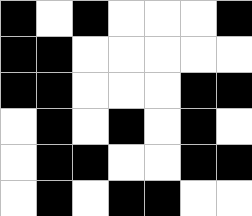[["black", "white", "black", "white", "white", "white", "black"], ["black", "black", "white", "white", "white", "white", "white"], ["black", "black", "white", "white", "white", "black", "black"], ["white", "black", "white", "black", "white", "black", "white"], ["white", "black", "black", "white", "white", "black", "black"], ["white", "black", "white", "black", "black", "white", "white"]]